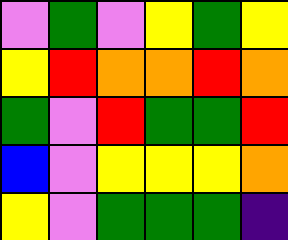[["violet", "green", "violet", "yellow", "green", "yellow"], ["yellow", "red", "orange", "orange", "red", "orange"], ["green", "violet", "red", "green", "green", "red"], ["blue", "violet", "yellow", "yellow", "yellow", "orange"], ["yellow", "violet", "green", "green", "green", "indigo"]]